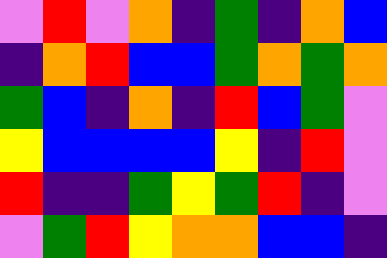[["violet", "red", "violet", "orange", "indigo", "green", "indigo", "orange", "blue"], ["indigo", "orange", "red", "blue", "blue", "green", "orange", "green", "orange"], ["green", "blue", "indigo", "orange", "indigo", "red", "blue", "green", "violet"], ["yellow", "blue", "blue", "blue", "blue", "yellow", "indigo", "red", "violet"], ["red", "indigo", "indigo", "green", "yellow", "green", "red", "indigo", "violet"], ["violet", "green", "red", "yellow", "orange", "orange", "blue", "blue", "indigo"]]